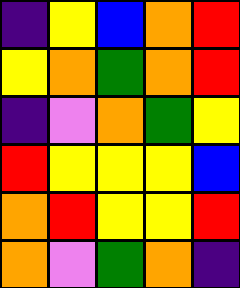[["indigo", "yellow", "blue", "orange", "red"], ["yellow", "orange", "green", "orange", "red"], ["indigo", "violet", "orange", "green", "yellow"], ["red", "yellow", "yellow", "yellow", "blue"], ["orange", "red", "yellow", "yellow", "red"], ["orange", "violet", "green", "orange", "indigo"]]